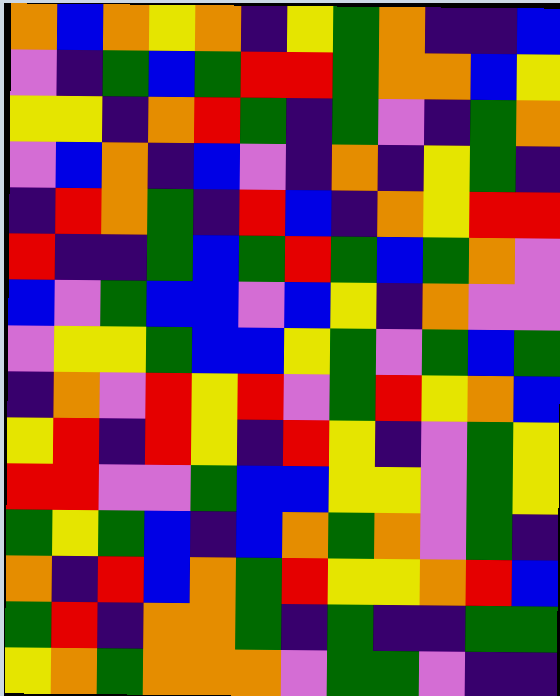[["orange", "blue", "orange", "yellow", "orange", "indigo", "yellow", "green", "orange", "indigo", "indigo", "blue"], ["violet", "indigo", "green", "blue", "green", "red", "red", "green", "orange", "orange", "blue", "yellow"], ["yellow", "yellow", "indigo", "orange", "red", "green", "indigo", "green", "violet", "indigo", "green", "orange"], ["violet", "blue", "orange", "indigo", "blue", "violet", "indigo", "orange", "indigo", "yellow", "green", "indigo"], ["indigo", "red", "orange", "green", "indigo", "red", "blue", "indigo", "orange", "yellow", "red", "red"], ["red", "indigo", "indigo", "green", "blue", "green", "red", "green", "blue", "green", "orange", "violet"], ["blue", "violet", "green", "blue", "blue", "violet", "blue", "yellow", "indigo", "orange", "violet", "violet"], ["violet", "yellow", "yellow", "green", "blue", "blue", "yellow", "green", "violet", "green", "blue", "green"], ["indigo", "orange", "violet", "red", "yellow", "red", "violet", "green", "red", "yellow", "orange", "blue"], ["yellow", "red", "indigo", "red", "yellow", "indigo", "red", "yellow", "indigo", "violet", "green", "yellow"], ["red", "red", "violet", "violet", "green", "blue", "blue", "yellow", "yellow", "violet", "green", "yellow"], ["green", "yellow", "green", "blue", "indigo", "blue", "orange", "green", "orange", "violet", "green", "indigo"], ["orange", "indigo", "red", "blue", "orange", "green", "red", "yellow", "yellow", "orange", "red", "blue"], ["green", "red", "indigo", "orange", "orange", "green", "indigo", "green", "indigo", "indigo", "green", "green"], ["yellow", "orange", "green", "orange", "orange", "orange", "violet", "green", "green", "violet", "indigo", "indigo"]]